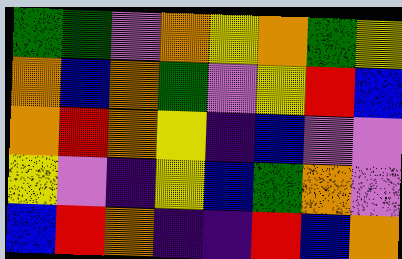[["green", "green", "violet", "orange", "yellow", "orange", "green", "yellow"], ["orange", "blue", "orange", "green", "violet", "yellow", "red", "blue"], ["orange", "red", "orange", "yellow", "indigo", "blue", "violet", "violet"], ["yellow", "violet", "indigo", "yellow", "blue", "green", "orange", "violet"], ["blue", "red", "orange", "indigo", "indigo", "red", "blue", "orange"]]